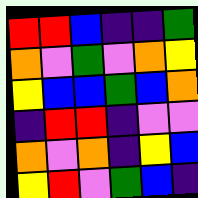[["red", "red", "blue", "indigo", "indigo", "green"], ["orange", "violet", "green", "violet", "orange", "yellow"], ["yellow", "blue", "blue", "green", "blue", "orange"], ["indigo", "red", "red", "indigo", "violet", "violet"], ["orange", "violet", "orange", "indigo", "yellow", "blue"], ["yellow", "red", "violet", "green", "blue", "indigo"]]